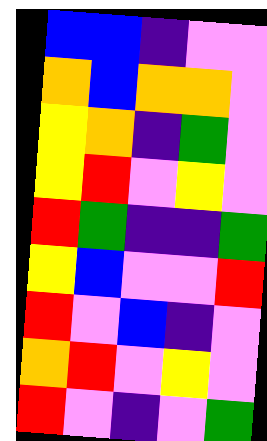[["blue", "blue", "indigo", "violet", "violet"], ["orange", "blue", "orange", "orange", "violet"], ["yellow", "orange", "indigo", "green", "violet"], ["yellow", "red", "violet", "yellow", "violet"], ["red", "green", "indigo", "indigo", "green"], ["yellow", "blue", "violet", "violet", "red"], ["red", "violet", "blue", "indigo", "violet"], ["orange", "red", "violet", "yellow", "violet"], ["red", "violet", "indigo", "violet", "green"]]